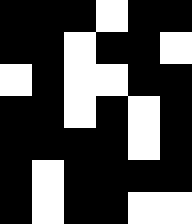[["black", "black", "black", "white", "black", "black"], ["black", "black", "white", "black", "black", "white"], ["white", "black", "white", "white", "black", "black"], ["black", "black", "white", "black", "white", "black"], ["black", "black", "black", "black", "white", "black"], ["black", "white", "black", "black", "black", "black"], ["black", "white", "black", "black", "white", "white"]]